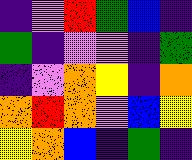[["indigo", "violet", "red", "green", "blue", "indigo"], ["green", "indigo", "violet", "violet", "indigo", "green"], ["indigo", "violet", "orange", "yellow", "indigo", "orange"], ["orange", "red", "orange", "violet", "blue", "yellow"], ["yellow", "orange", "blue", "indigo", "green", "indigo"]]